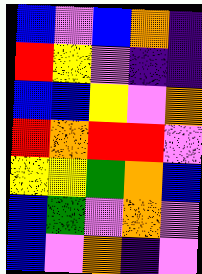[["blue", "violet", "blue", "orange", "indigo"], ["red", "yellow", "violet", "indigo", "indigo"], ["blue", "blue", "yellow", "violet", "orange"], ["red", "orange", "red", "red", "violet"], ["yellow", "yellow", "green", "orange", "blue"], ["blue", "green", "violet", "orange", "violet"], ["blue", "violet", "orange", "indigo", "violet"]]